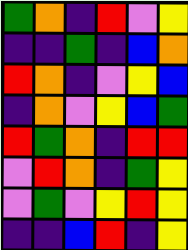[["green", "orange", "indigo", "red", "violet", "yellow"], ["indigo", "indigo", "green", "indigo", "blue", "orange"], ["red", "orange", "indigo", "violet", "yellow", "blue"], ["indigo", "orange", "violet", "yellow", "blue", "green"], ["red", "green", "orange", "indigo", "red", "red"], ["violet", "red", "orange", "indigo", "green", "yellow"], ["violet", "green", "violet", "yellow", "red", "yellow"], ["indigo", "indigo", "blue", "red", "indigo", "yellow"]]